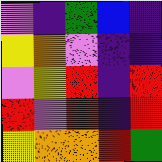[["violet", "indigo", "green", "blue", "indigo"], ["yellow", "orange", "violet", "indigo", "indigo"], ["violet", "yellow", "red", "indigo", "red"], ["red", "violet", "red", "indigo", "red"], ["yellow", "orange", "orange", "red", "green"]]